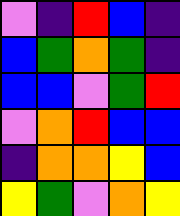[["violet", "indigo", "red", "blue", "indigo"], ["blue", "green", "orange", "green", "indigo"], ["blue", "blue", "violet", "green", "red"], ["violet", "orange", "red", "blue", "blue"], ["indigo", "orange", "orange", "yellow", "blue"], ["yellow", "green", "violet", "orange", "yellow"]]